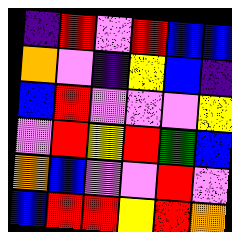[["indigo", "red", "violet", "red", "blue", "blue"], ["orange", "violet", "indigo", "yellow", "blue", "indigo"], ["blue", "red", "violet", "violet", "violet", "yellow"], ["violet", "red", "yellow", "red", "green", "blue"], ["orange", "blue", "violet", "violet", "red", "violet"], ["blue", "red", "red", "yellow", "red", "orange"]]